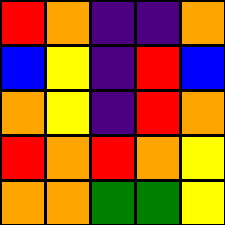[["red", "orange", "indigo", "indigo", "orange"], ["blue", "yellow", "indigo", "red", "blue"], ["orange", "yellow", "indigo", "red", "orange"], ["red", "orange", "red", "orange", "yellow"], ["orange", "orange", "green", "green", "yellow"]]